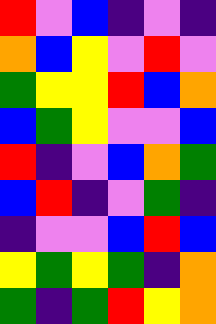[["red", "violet", "blue", "indigo", "violet", "indigo"], ["orange", "blue", "yellow", "violet", "red", "violet"], ["green", "yellow", "yellow", "red", "blue", "orange"], ["blue", "green", "yellow", "violet", "violet", "blue"], ["red", "indigo", "violet", "blue", "orange", "green"], ["blue", "red", "indigo", "violet", "green", "indigo"], ["indigo", "violet", "violet", "blue", "red", "blue"], ["yellow", "green", "yellow", "green", "indigo", "orange"], ["green", "indigo", "green", "red", "yellow", "orange"]]